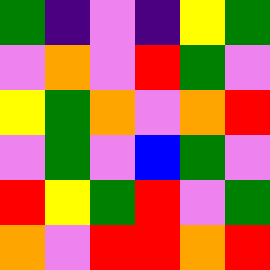[["green", "indigo", "violet", "indigo", "yellow", "green"], ["violet", "orange", "violet", "red", "green", "violet"], ["yellow", "green", "orange", "violet", "orange", "red"], ["violet", "green", "violet", "blue", "green", "violet"], ["red", "yellow", "green", "red", "violet", "green"], ["orange", "violet", "red", "red", "orange", "red"]]